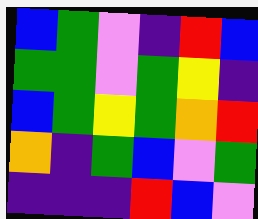[["blue", "green", "violet", "indigo", "red", "blue"], ["green", "green", "violet", "green", "yellow", "indigo"], ["blue", "green", "yellow", "green", "orange", "red"], ["orange", "indigo", "green", "blue", "violet", "green"], ["indigo", "indigo", "indigo", "red", "blue", "violet"]]